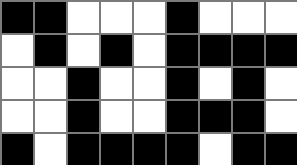[["black", "black", "white", "white", "white", "black", "white", "white", "white"], ["white", "black", "white", "black", "white", "black", "black", "black", "black"], ["white", "white", "black", "white", "white", "black", "white", "black", "white"], ["white", "white", "black", "white", "white", "black", "black", "black", "white"], ["black", "white", "black", "black", "black", "black", "white", "black", "black"]]